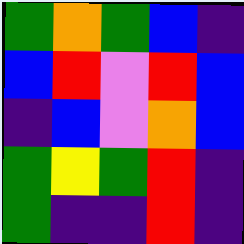[["green", "orange", "green", "blue", "indigo"], ["blue", "red", "violet", "red", "blue"], ["indigo", "blue", "violet", "orange", "blue"], ["green", "yellow", "green", "red", "indigo"], ["green", "indigo", "indigo", "red", "indigo"]]